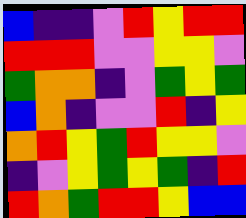[["blue", "indigo", "indigo", "violet", "red", "yellow", "red", "red"], ["red", "red", "red", "violet", "violet", "yellow", "yellow", "violet"], ["green", "orange", "orange", "indigo", "violet", "green", "yellow", "green"], ["blue", "orange", "indigo", "violet", "violet", "red", "indigo", "yellow"], ["orange", "red", "yellow", "green", "red", "yellow", "yellow", "violet"], ["indigo", "violet", "yellow", "green", "yellow", "green", "indigo", "red"], ["red", "orange", "green", "red", "red", "yellow", "blue", "blue"]]